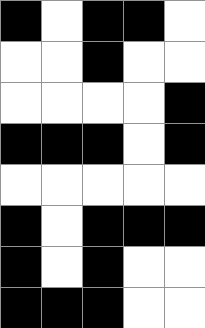[["black", "white", "black", "black", "white"], ["white", "white", "black", "white", "white"], ["white", "white", "white", "white", "black"], ["black", "black", "black", "white", "black"], ["white", "white", "white", "white", "white"], ["black", "white", "black", "black", "black"], ["black", "white", "black", "white", "white"], ["black", "black", "black", "white", "white"]]